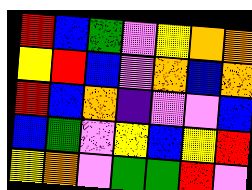[["red", "blue", "green", "violet", "yellow", "orange", "orange"], ["yellow", "red", "blue", "violet", "orange", "blue", "orange"], ["red", "blue", "orange", "indigo", "violet", "violet", "blue"], ["blue", "green", "violet", "yellow", "blue", "yellow", "red"], ["yellow", "orange", "violet", "green", "green", "red", "violet"]]